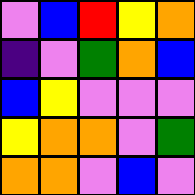[["violet", "blue", "red", "yellow", "orange"], ["indigo", "violet", "green", "orange", "blue"], ["blue", "yellow", "violet", "violet", "violet"], ["yellow", "orange", "orange", "violet", "green"], ["orange", "orange", "violet", "blue", "violet"]]